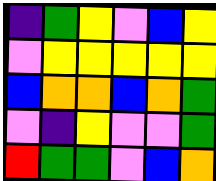[["indigo", "green", "yellow", "violet", "blue", "yellow"], ["violet", "yellow", "yellow", "yellow", "yellow", "yellow"], ["blue", "orange", "orange", "blue", "orange", "green"], ["violet", "indigo", "yellow", "violet", "violet", "green"], ["red", "green", "green", "violet", "blue", "orange"]]